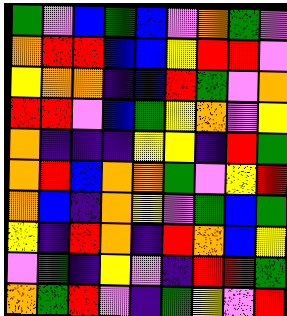[["green", "violet", "blue", "green", "blue", "violet", "orange", "green", "violet"], ["orange", "red", "red", "blue", "blue", "yellow", "red", "red", "violet"], ["yellow", "orange", "orange", "indigo", "blue", "red", "green", "violet", "orange"], ["red", "red", "violet", "blue", "green", "yellow", "orange", "violet", "yellow"], ["orange", "indigo", "indigo", "indigo", "yellow", "yellow", "indigo", "red", "green"], ["orange", "red", "blue", "orange", "orange", "green", "violet", "yellow", "red"], ["orange", "blue", "indigo", "orange", "yellow", "violet", "green", "blue", "green"], ["yellow", "indigo", "red", "orange", "indigo", "red", "orange", "blue", "yellow"], ["violet", "green", "indigo", "yellow", "violet", "indigo", "red", "red", "green"], ["orange", "green", "red", "violet", "indigo", "green", "yellow", "violet", "red"]]